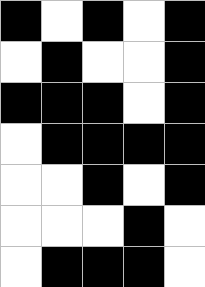[["black", "white", "black", "white", "black"], ["white", "black", "white", "white", "black"], ["black", "black", "black", "white", "black"], ["white", "black", "black", "black", "black"], ["white", "white", "black", "white", "black"], ["white", "white", "white", "black", "white"], ["white", "black", "black", "black", "white"]]